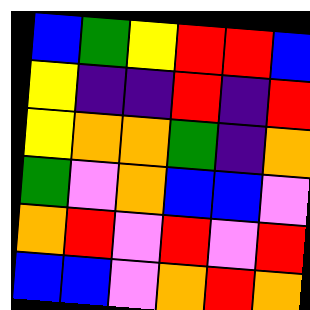[["blue", "green", "yellow", "red", "red", "blue"], ["yellow", "indigo", "indigo", "red", "indigo", "red"], ["yellow", "orange", "orange", "green", "indigo", "orange"], ["green", "violet", "orange", "blue", "blue", "violet"], ["orange", "red", "violet", "red", "violet", "red"], ["blue", "blue", "violet", "orange", "red", "orange"]]